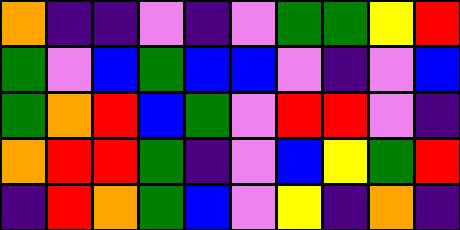[["orange", "indigo", "indigo", "violet", "indigo", "violet", "green", "green", "yellow", "red"], ["green", "violet", "blue", "green", "blue", "blue", "violet", "indigo", "violet", "blue"], ["green", "orange", "red", "blue", "green", "violet", "red", "red", "violet", "indigo"], ["orange", "red", "red", "green", "indigo", "violet", "blue", "yellow", "green", "red"], ["indigo", "red", "orange", "green", "blue", "violet", "yellow", "indigo", "orange", "indigo"]]